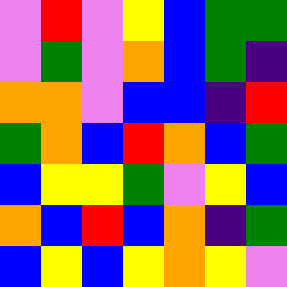[["violet", "red", "violet", "yellow", "blue", "green", "green"], ["violet", "green", "violet", "orange", "blue", "green", "indigo"], ["orange", "orange", "violet", "blue", "blue", "indigo", "red"], ["green", "orange", "blue", "red", "orange", "blue", "green"], ["blue", "yellow", "yellow", "green", "violet", "yellow", "blue"], ["orange", "blue", "red", "blue", "orange", "indigo", "green"], ["blue", "yellow", "blue", "yellow", "orange", "yellow", "violet"]]